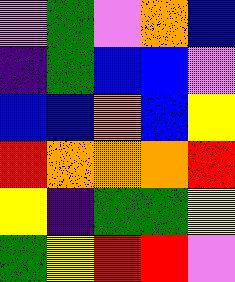[["violet", "green", "violet", "orange", "blue"], ["indigo", "green", "blue", "blue", "violet"], ["blue", "blue", "orange", "blue", "yellow"], ["red", "orange", "orange", "orange", "red"], ["yellow", "indigo", "green", "green", "yellow"], ["green", "yellow", "red", "red", "violet"]]